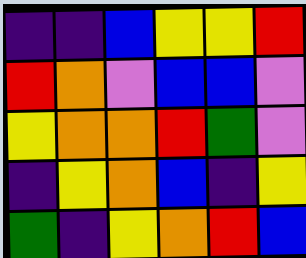[["indigo", "indigo", "blue", "yellow", "yellow", "red"], ["red", "orange", "violet", "blue", "blue", "violet"], ["yellow", "orange", "orange", "red", "green", "violet"], ["indigo", "yellow", "orange", "blue", "indigo", "yellow"], ["green", "indigo", "yellow", "orange", "red", "blue"]]